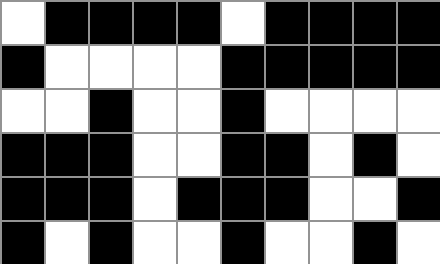[["white", "black", "black", "black", "black", "white", "black", "black", "black", "black"], ["black", "white", "white", "white", "white", "black", "black", "black", "black", "black"], ["white", "white", "black", "white", "white", "black", "white", "white", "white", "white"], ["black", "black", "black", "white", "white", "black", "black", "white", "black", "white"], ["black", "black", "black", "white", "black", "black", "black", "white", "white", "black"], ["black", "white", "black", "white", "white", "black", "white", "white", "black", "white"]]